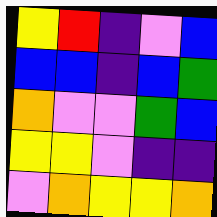[["yellow", "red", "indigo", "violet", "blue"], ["blue", "blue", "indigo", "blue", "green"], ["orange", "violet", "violet", "green", "blue"], ["yellow", "yellow", "violet", "indigo", "indigo"], ["violet", "orange", "yellow", "yellow", "orange"]]